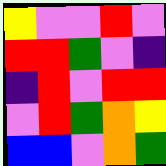[["yellow", "violet", "violet", "red", "violet"], ["red", "red", "green", "violet", "indigo"], ["indigo", "red", "violet", "red", "red"], ["violet", "red", "green", "orange", "yellow"], ["blue", "blue", "violet", "orange", "green"]]